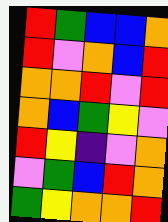[["red", "green", "blue", "blue", "orange"], ["red", "violet", "orange", "blue", "red"], ["orange", "orange", "red", "violet", "red"], ["orange", "blue", "green", "yellow", "violet"], ["red", "yellow", "indigo", "violet", "orange"], ["violet", "green", "blue", "red", "orange"], ["green", "yellow", "orange", "orange", "red"]]